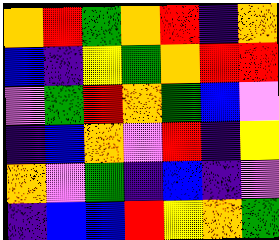[["orange", "red", "green", "orange", "red", "indigo", "orange"], ["blue", "indigo", "yellow", "green", "orange", "red", "red"], ["violet", "green", "red", "orange", "green", "blue", "violet"], ["indigo", "blue", "orange", "violet", "red", "indigo", "yellow"], ["orange", "violet", "green", "indigo", "blue", "indigo", "violet"], ["indigo", "blue", "blue", "red", "yellow", "orange", "green"]]